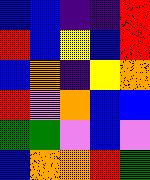[["blue", "blue", "indigo", "indigo", "red"], ["red", "blue", "yellow", "blue", "red"], ["blue", "orange", "indigo", "yellow", "orange"], ["red", "violet", "orange", "blue", "blue"], ["green", "green", "violet", "blue", "violet"], ["blue", "orange", "orange", "red", "green"]]